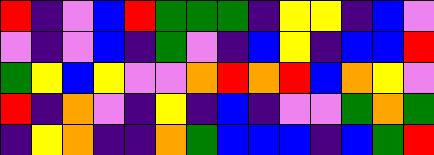[["red", "indigo", "violet", "blue", "red", "green", "green", "green", "indigo", "yellow", "yellow", "indigo", "blue", "violet"], ["violet", "indigo", "violet", "blue", "indigo", "green", "violet", "indigo", "blue", "yellow", "indigo", "blue", "blue", "red"], ["green", "yellow", "blue", "yellow", "violet", "violet", "orange", "red", "orange", "red", "blue", "orange", "yellow", "violet"], ["red", "indigo", "orange", "violet", "indigo", "yellow", "indigo", "blue", "indigo", "violet", "violet", "green", "orange", "green"], ["indigo", "yellow", "orange", "indigo", "indigo", "orange", "green", "blue", "blue", "blue", "indigo", "blue", "green", "red"]]